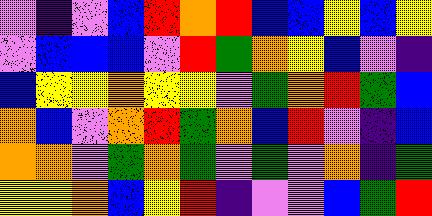[["violet", "indigo", "violet", "blue", "red", "orange", "red", "blue", "blue", "yellow", "blue", "yellow"], ["violet", "blue", "blue", "blue", "violet", "red", "green", "orange", "yellow", "blue", "violet", "indigo"], ["blue", "yellow", "yellow", "orange", "yellow", "yellow", "violet", "green", "orange", "red", "green", "blue"], ["orange", "blue", "violet", "orange", "red", "green", "orange", "blue", "red", "violet", "indigo", "blue"], ["orange", "orange", "violet", "green", "orange", "green", "violet", "green", "violet", "orange", "indigo", "green"], ["yellow", "yellow", "orange", "blue", "yellow", "red", "indigo", "violet", "violet", "blue", "green", "red"]]